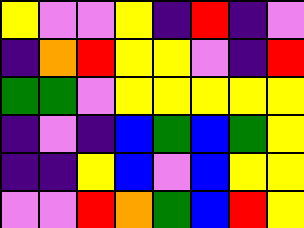[["yellow", "violet", "violet", "yellow", "indigo", "red", "indigo", "violet"], ["indigo", "orange", "red", "yellow", "yellow", "violet", "indigo", "red"], ["green", "green", "violet", "yellow", "yellow", "yellow", "yellow", "yellow"], ["indigo", "violet", "indigo", "blue", "green", "blue", "green", "yellow"], ["indigo", "indigo", "yellow", "blue", "violet", "blue", "yellow", "yellow"], ["violet", "violet", "red", "orange", "green", "blue", "red", "yellow"]]